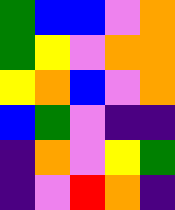[["green", "blue", "blue", "violet", "orange"], ["green", "yellow", "violet", "orange", "orange"], ["yellow", "orange", "blue", "violet", "orange"], ["blue", "green", "violet", "indigo", "indigo"], ["indigo", "orange", "violet", "yellow", "green"], ["indigo", "violet", "red", "orange", "indigo"]]